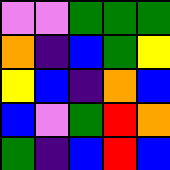[["violet", "violet", "green", "green", "green"], ["orange", "indigo", "blue", "green", "yellow"], ["yellow", "blue", "indigo", "orange", "blue"], ["blue", "violet", "green", "red", "orange"], ["green", "indigo", "blue", "red", "blue"]]